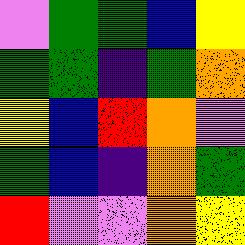[["violet", "green", "green", "blue", "yellow"], ["green", "green", "indigo", "green", "orange"], ["yellow", "blue", "red", "orange", "violet"], ["green", "blue", "indigo", "orange", "green"], ["red", "violet", "violet", "orange", "yellow"]]